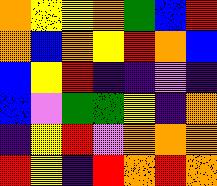[["orange", "yellow", "yellow", "orange", "green", "blue", "red"], ["orange", "blue", "orange", "yellow", "red", "orange", "blue"], ["blue", "yellow", "red", "indigo", "indigo", "violet", "indigo"], ["blue", "violet", "green", "green", "yellow", "indigo", "orange"], ["indigo", "yellow", "red", "violet", "orange", "orange", "orange"], ["red", "yellow", "indigo", "red", "orange", "red", "orange"]]